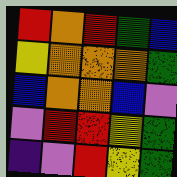[["red", "orange", "red", "green", "blue"], ["yellow", "orange", "orange", "orange", "green"], ["blue", "orange", "orange", "blue", "violet"], ["violet", "red", "red", "yellow", "green"], ["indigo", "violet", "red", "yellow", "green"]]